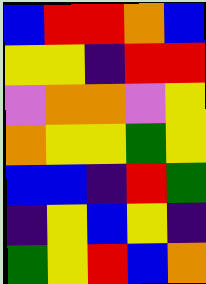[["blue", "red", "red", "orange", "blue"], ["yellow", "yellow", "indigo", "red", "red"], ["violet", "orange", "orange", "violet", "yellow"], ["orange", "yellow", "yellow", "green", "yellow"], ["blue", "blue", "indigo", "red", "green"], ["indigo", "yellow", "blue", "yellow", "indigo"], ["green", "yellow", "red", "blue", "orange"]]